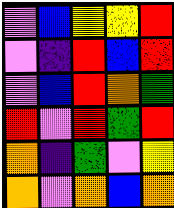[["violet", "blue", "yellow", "yellow", "red"], ["violet", "indigo", "red", "blue", "red"], ["violet", "blue", "red", "orange", "green"], ["red", "violet", "red", "green", "red"], ["orange", "indigo", "green", "violet", "yellow"], ["orange", "violet", "orange", "blue", "orange"]]